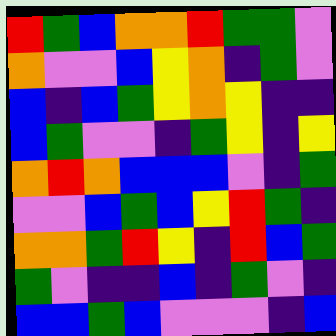[["red", "green", "blue", "orange", "orange", "red", "green", "green", "violet"], ["orange", "violet", "violet", "blue", "yellow", "orange", "indigo", "green", "violet"], ["blue", "indigo", "blue", "green", "yellow", "orange", "yellow", "indigo", "indigo"], ["blue", "green", "violet", "violet", "indigo", "green", "yellow", "indigo", "yellow"], ["orange", "red", "orange", "blue", "blue", "blue", "violet", "indigo", "green"], ["violet", "violet", "blue", "green", "blue", "yellow", "red", "green", "indigo"], ["orange", "orange", "green", "red", "yellow", "indigo", "red", "blue", "green"], ["green", "violet", "indigo", "indigo", "blue", "indigo", "green", "violet", "indigo"], ["blue", "blue", "green", "blue", "violet", "violet", "violet", "indigo", "blue"]]